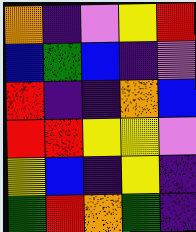[["orange", "indigo", "violet", "yellow", "red"], ["blue", "green", "blue", "indigo", "violet"], ["red", "indigo", "indigo", "orange", "blue"], ["red", "red", "yellow", "yellow", "violet"], ["yellow", "blue", "indigo", "yellow", "indigo"], ["green", "red", "orange", "green", "indigo"]]